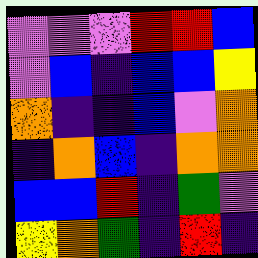[["violet", "violet", "violet", "red", "red", "blue"], ["violet", "blue", "indigo", "blue", "blue", "yellow"], ["orange", "indigo", "indigo", "blue", "violet", "orange"], ["indigo", "orange", "blue", "indigo", "orange", "orange"], ["blue", "blue", "red", "indigo", "green", "violet"], ["yellow", "orange", "green", "indigo", "red", "indigo"]]